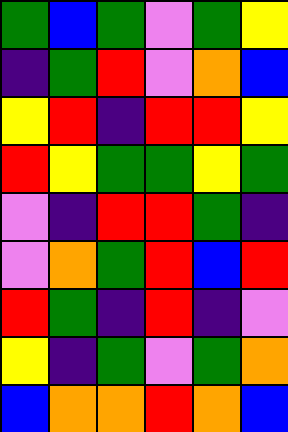[["green", "blue", "green", "violet", "green", "yellow"], ["indigo", "green", "red", "violet", "orange", "blue"], ["yellow", "red", "indigo", "red", "red", "yellow"], ["red", "yellow", "green", "green", "yellow", "green"], ["violet", "indigo", "red", "red", "green", "indigo"], ["violet", "orange", "green", "red", "blue", "red"], ["red", "green", "indigo", "red", "indigo", "violet"], ["yellow", "indigo", "green", "violet", "green", "orange"], ["blue", "orange", "orange", "red", "orange", "blue"]]